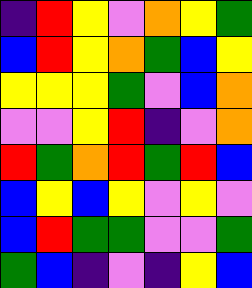[["indigo", "red", "yellow", "violet", "orange", "yellow", "green"], ["blue", "red", "yellow", "orange", "green", "blue", "yellow"], ["yellow", "yellow", "yellow", "green", "violet", "blue", "orange"], ["violet", "violet", "yellow", "red", "indigo", "violet", "orange"], ["red", "green", "orange", "red", "green", "red", "blue"], ["blue", "yellow", "blue", "yellow", "violet", "yellow", "violet"], ["blue", "red", "green", "green", "violet", "violet", "green"], ["green", "blue", "indigo", "violet", "indigo", "yellow", "blue"]]